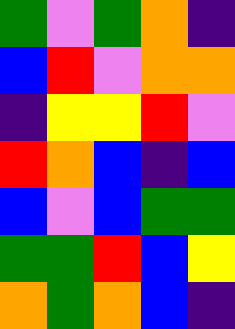[["green", "violet", "green", "orange", "indigo"], ["blue", "red", "violet", "orange", "orange"], ["indigo", "yellow", "yellow", "red", "violet"], ["red", "orange", "blue", "indigo", "blue"], ["blue", "violet", "blue", "green", "green"], ["green", "green", "red", "blue", "yellow"], ["orange", "green", "orange", "blue", "indigo"]]